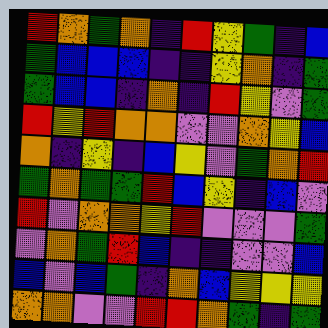[["red", "orange", "green", "orange", "indigo", "red", "yellow", "green", "indigo", "blue"], ["green", "blue", "blue", "blue", "indigo", "indigo", "yellow", "orange", "indigo", "green"], ["green", "blue", "blue", "indigo", "orange", "indigo", "red", "yellow", "violet", "green"], ["red", "yellow", "red", "orange", "orange", "violet", "violet", "orange", "yellow", "blue"], ["orange", "indigo", "yellow", "indigo", "blue", "yellow", "violet", "green", "orange", "red"], ["green", "orange", "green", "green", "red", "blue", "yellow", "indigo", "blue", "violet"], ["red", "violet", "orange", "orange", "yellow", "red", "violet", "violet", "violet", "green"], ["violet", "orange", "green", "red", "blue", "indigo", "indigo", "violet", "violet", "blue"], ["blue", "violet", "blue", "green", "indigo", "orange", "blue", "yellow", "yellow", "yellow"], ["orange", "orange", "violet", "violet", "red", "red", "orange", "green", "indigo", "green"]]